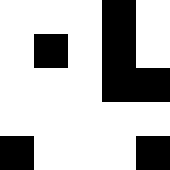[["white", "white", "white", "black", "white"], ["white", "black", "white", "black", "white"], ["white", "white", "white", "black", "black"], ["white", "white", "white", "white", "white"], ["black", "white", "white", "white", "black"]]